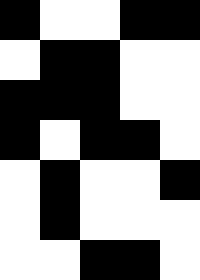[["black", "white", "white", "black", "black"], ["white", "black", "black", "white", "white"], ["black", "black", "black", "white", "white"], ["black", "white", "black", "black", "white"], ["white", "black", "white", "white", "black"], ["white", "black", "white", "white", "white"], ["white", "white", "black", "black", "white"]]